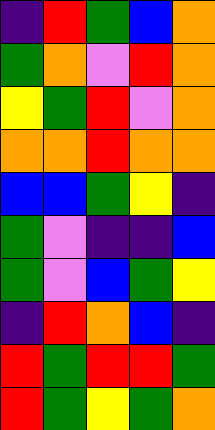[["indigo", "red", "green", "blue", "orange"], ["green", "orange", "violet", "red", "orange"], ["yellow", "green", "red", "violet", "orange"], ["orange", "orange", "red", "orange", "orange"], ["blue", "blue", "green", "yellow", "indigo"], ["green", "violet", "indigo", "indigo", "blue"], ["green", "violet", "blue", "green", "yellow"], ["indigo", "red", "orange", "blue", "indigo"], ["red", "green", "red", "red", "green"], ["red", "green", "yellow", "green", "orange"]]